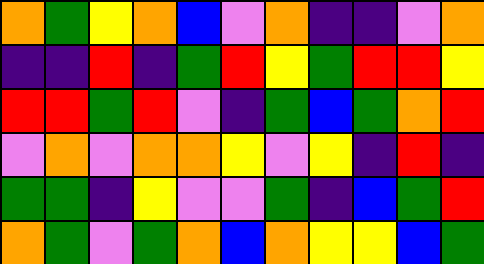[["orange", "green", "yellow", "orange", "blue", "violet", "orange", "indigo", "indigo", "violet", "orange"], ["indigo", "indigo", "red", "indigo", "green", "red", "yellow", "green", "red", "red", "yellow"], ["red", "red", "green", "red", "violet", "indigo", "green", "blue", "green", "orange", "red"], ["violet", "orange", "violet", "orange", "orange", "yellow", "violet", "yellow", "indigo", "red", "indigo"], ["green", "green", "indigo", "yellow", "violet", "violet", "green", "indigo", "blue", "green", "red"], ["orange", "green", "violet", "green", "orange", "blue", "orange", "yellow", "yellow", "blue", "green"]]